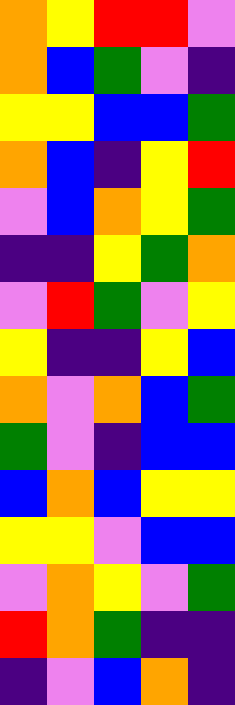[["orange", "yellow", "red", "red", "violet"], ["orange", "blue", "green", "violet", "indigo"], ["yellow", "yellow", "blue", "blue", "green"], ["orange", "blue", "indigo", "yellow", "red"], ["violet", "blue", "orange", "yellow", "green"], ["indigo", "indigo", "yellow", "green", "orange"], ["violet", "red", "green", "violet", "yellow"], ["yellow", "indigo", "indigo", "yellow", "blue"], ["orange", "violet", "orange", "blue", "green"], ["green", "violet", "indigo", "blue", "blue"], ["blue", "orange", "blue", "yellow", "yellow"], ["yellow", "yellow", "violet", "blue", "blue"], ["violet", "orange", "yellow", "violet", "green"], ["red", "orange", "green", "indigo", "indigo"], ["indigo", "violet", "blue", "orange", "indigo"]]